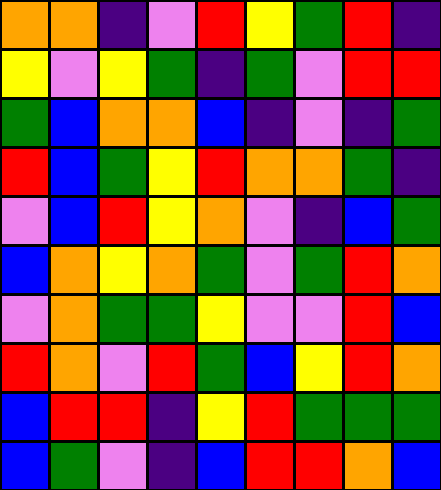[["orange", "orange", "indigo", "violet", "red", "yellow", "green", "red", "indigo"], ["yellow", "violet", "yellow", "green", "indigo", "green", "violet", "red", "red"], ["green", "blue", "orange", "orange", "blue", "indigo", "violet", "indigo", "green"], ["red", "blue", "green", "yellow", "red", "orange", "orange", "green", "indigo"], ["violet", "blue", "red", "yellow", "orange", "violet", "indigo", "blue", "green"], ["blue", "orange", "yellow", "orange", "green", "violet", "green", "red", "orange"], ["violet", "orange", "green", "green", "yellow", "violet", "violet", "red", "blue"], ["red", "orange", "violet", "red", "green", "blue", "yellow", "red", "orange"], ["blue", "red", "red", "indigo", "yellow", "red", "green", "green", "green"], ["blue", "green", "violet", "indigo", "blue", "red", "red", "orange", "blue"]]